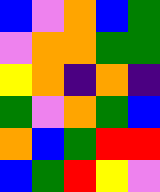[["blue", "violet", "orange", "blue", "green"], ["violet", "orange", "orange", "green", "green"], ["yellow", "orange", "indigo", "orange", "indigo"], ["green", "violet", "orange", "green", "blue"], ["orange", "blue", "green", "red", "red"], ["blue", "green", "red", "yellow", "violet"]]